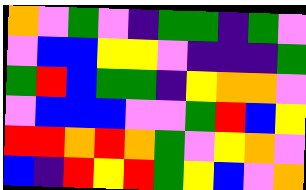[["orange", "violet", "green", "violet", "indigo", "green", "green", "indigo", "green", "violet"], ["violet", "blue", "blue", "yellow", "yellow", "violet", "indigo", "indigo", "indigo", "green"], ["green", "red", "blue", "green", "green", "indigo", "yellow", "orange", "orange", "violet"], ["violet", "blue", "blue", "blue", "violet", "violet", "green", "red", "blue", "yellow"], ["red", "red", "orange", "red", "orange", "green", "violet", "yellow", "orange", "violet"], ["blue", "indigo", "red", "yellow", "red", "green", "yellow", "blue", "violet", "orange"]]